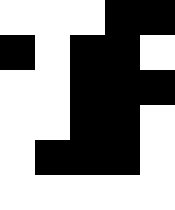[["white", "white", "white", "black", "black"], ["black", "white", "black", "black", "white"], ["white", "white", "black", "black", "black"], ["white", "white", "black", "black", "white"], ["white", "black", "black", "black", "white"], ["white", "white", "white", "white", "white"]]